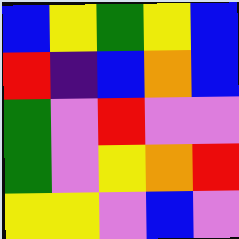[["blue", "yellow", "green", "yellow", "blue"], ["red", "indigo", "blue", "orange", "blue"], ["green", "violet", "red", "violet", "violet"], ["green", "violet", "yellow", "orange", "red"], ["yellow", "yellow", "violet", "blue", "violet"]]